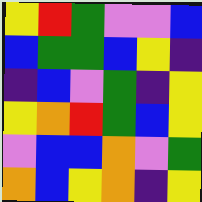[["yellow", "red", "green", "violet", "violet", "blue"], ["blue", "green", "green", "blue", "yellow", "indigo"], ["indigo", "blue", "violet", "green", "indigo", "yellow"], ["yellow", "orange", "red", "green", "blue", "yellow"], ["violet", "blue", "blue", "orange", "violet", "green"], ["orange", "blue", "yellow", "orange", "indigo", "yellow"]]